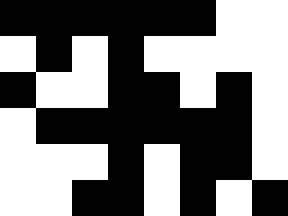[["black", "black", "black", "black", "black", "black", "white", "white"], ["white", "black", "white", "black", "white", "white", "white", "white"], ["black", "white", "white", "black", "black", "white", "black", "white"], ["white", "black", "black", "black", "black", "black", "black", "white"], ["white", "white", "white", "black", "white", "black", "black", "white"], ["white", "white", "black", "black", "white", "black", "white", "black"]]